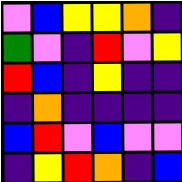[["violet", "blue", "yellow", "yellow", "orange", "indigo"], ["green", "violet", "indigo", "red", "violet", "yellow"], ["red", "blue", "indigo", "yellow", "indigo", "indigo"], ["indigo", "orange", "indigo", "indigo", "indigo", "indigo"], ["blue", "red", "violet", "blue", "violet", "violet"], ["indigo", "yellow", "red", "orange", "indigo", "blue"]]